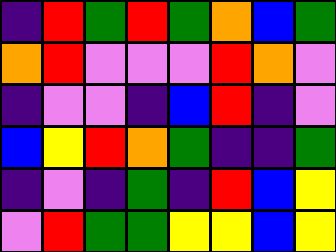[["indigo", "red", "green", "red", "green", "orange", "blue", "green"], ["orange", "red", "violet", "violet", "violet", "red", "orange", "violet"], ["indigo", "violet", "violet", "indigo", "blue", "red", "indigo", "violet"], ["blue", "yellow", "red", "orange", "green", "indigo", "indigo", "green"], ["indigo", "violet", "indigo", "green", "indigo", "red", "blue", "yellow"], ["violet", "red", "green", "green", "yellow", "yellow", "blue", "yellow"]]